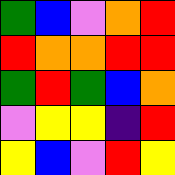[["green", "blue", "violet", "orange", "red"], ["red", "orange", "orange", "red", "red"], ["green", "red", "green", "blue", "orange"], ["violet", "yellow", "yellow", "indigo", "red"], ["yellow", "blue", "violet", "red", "yellow"]]